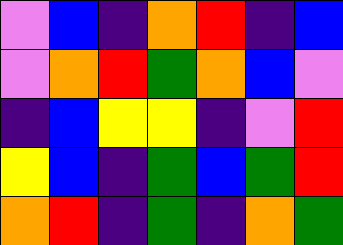[["violet", "blue", "indigo", "orange", "red", "indigo", "blue"], ["violet", "orange", "red", "green", "orange", "blue", "violet"], ["indigo", "blue", "yellow", "yellow", "indigo", "violet", "red"], ["yellow", "blue", "indigo", "green", "blue", "green", "red"], ["orange", "red", "indigo", "green", "indigo", "orange", "green"]]